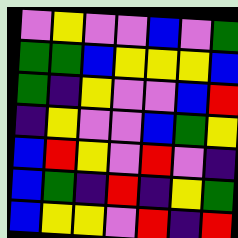[["violet", "yellow", "violet", "violet", "blue", "violet", "green"], ["green", "green", "blue", "yellow", "yellow", "yellow", "blue"], ["green", "indigo", "yellow", "violet", "violet", "blue", "red"], ["indigo", "yellow", "violet", "violet", "blue", "green", "yellow"], ["blue", "red", "yellow", "violet", "red", "violet", "indigo"], ["blue", "green", "indigo", "red", "indigo", "yellow", "green"], ["blue", "yellow", "yellow", "violet", "red", "indigo", "red"]]